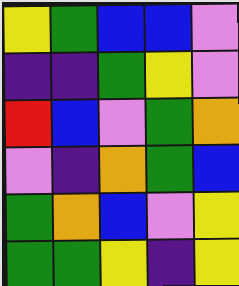[["yellow", "green", "blue", "blue", "violet"], ["indigo", "indigo", "green", "yellow", "violet"], ["red", "blue", "violet", "green", "orange"], ["violet", "indigo", "orange", "green", "blue"], ["green", "orange", "blue", "violet", "yellow"], ["green", "green", "yellow", "indigo", "yellow"]]